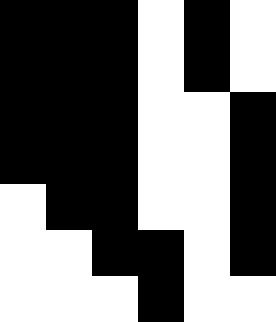[["black", "black", "black", "white", "black", "white"], ["black", "black", "black", "white", "black", "white"], ["black", "black", "black", "white", "white", "black"], ["black", "black", "black", "white", "white", "black"], ["white", "black", "black", "white", "white", "black"], ["white", "white", "black", "black", "white", "black"], ["white", "white", "white", "black", "white", "white"]]